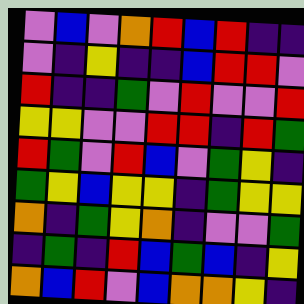[["violet", "blue", "violet", "orange", "red", "blue", "red", "indigo", "indigo"], ["violet", "indigo", "yellow", "indigo", "indigo", "blue", "red", "red", "violet"], ["red", "indigo", "indigo", "green", "violet", "red", "violet", "violet", "red"], ["yellow", "yellow", "violet", "violet", "red", "red", "indigo", "red", "green"], ["red", "green", "violet", "red", "blue", "violet", "green", "yellow", "indigo"], ["green", "yellow", "blue", "yellow", "yellow", "indigo", "green", "yellow", "yellow"], ["orange", "indigo", "green", "yellow", "orange", "indigo", "violet", "violet", "green"], ["indigo", "green", "indigo", "red", "blue", "green", "blue", "indigo", "yellow"], ["orange", "blue", "red", "violet", "blue", "orange", "orange", "yellow", "indigo"]]